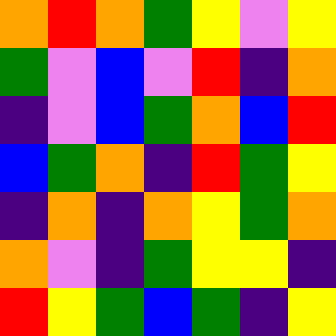[["orange", "red", "orange", "green", "yellow", "violet", "yellow"], ["green", "violet", "blue", "violet", "red", "indigo", "orange"], ["indigo", "violet", "blue", "green", "orange", "blue", "red"], ["blue", "green", "orange", "indigo", "red", "green", "yellow"], ["indigo", "orange", "indigo", "orange", "yellow", "green", "orange"], ["orange", "violet", "indigo", "green", "yellow", "yellow", "indigo"], ["red", "yellow", "green", "blue", "green", "indigo", "yellow"]]